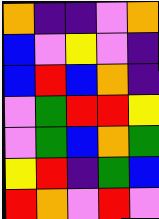[["orange", "indigo", "indigo", "violet", "orange"], ["blue", "violet", "yellow", "violet", "indigo"], ["blue", "red", "blue", "orange", "indigo"], ["violet", "green", "red", "red", "yellow"], ["violet", "green", "blue", "orange", "green"], ["yellow", "red", "indigo", "green", "blue"], ["red", "orange", "violet", "red", "violet"]]